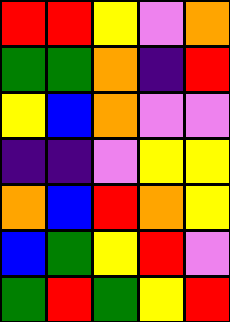[["red", "red", "yellow", "violet", "orange"], ["green", "green", "orange", "indigo", "red"], ["yellow", "blue", "orange", "violet", "violet"], ["indigo", "indigo", "violet", "yellow", "yellow"], ["orange", "blue", "red", "orange", "yellow"], ["blue", "green", "yellow", "red", "violet"], ["green", "red", "green", "yellow", "red"]]